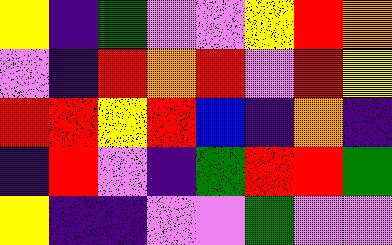[["yellow", "indigo", "green", "violet", "violet", "yellow", "red", "orange"], ["violet", "indigo", "red", "orange", "red", "violet", "red", "yellow"], ["red", "red", "yellow", "red", "blue", "indigo", "orange", "indigo"], ["indigo", "red", "violet", "indigo", "green", "red", "red", "green"], ["yellow", "indigo", "indigo", "violet", "violet", "green", "violet", "violet"]]